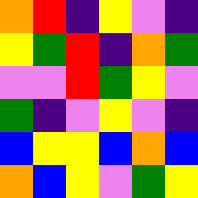[["orange", "red", "indigo", "yellow", "violet", "indigo"], ["yellow", "green", "red", "indigo", "orange", "green"], ["violet", "violet", "red", "green", "yellow", "violet"], ["green", "indigo", "violet", "yellow", "violet", "indigo"], ["blue", "yellow", "yellow", "blue", "orange", "blue"], ["orange", "blue", "yellow", "violet", "green", "yellow"]]